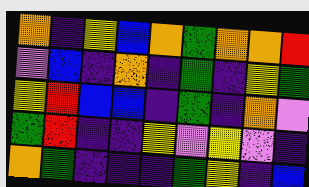[["orange", "indigo", "yellow", "blue", "orange", "green", "orange", "orange", "red"], ["violet", "blue", "indigo", "orange", "indigo", "green", "indigo", "yellow", "green"], ["yellow", "red", "blue", "blue", "indigo", "green", "indigo", "orange", "violet"], ["green", "red", "indigo", "indigo", "yellow", "violet", "yellow", "violet", "indigo"], ["orange", "green", "indigo", "indigo", "indigo", "green", "yellow", "indigo", "blue"]]